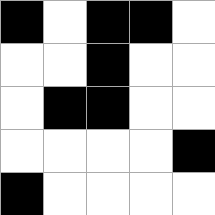[["black", "white", "black", "black", "white"], ["white", "white", "black", "white", "white"], ["white", "black", "black", "white", "white"], ["white", "white", "white", "white", "black"], ["black", "white", "white", "white", "white"]]